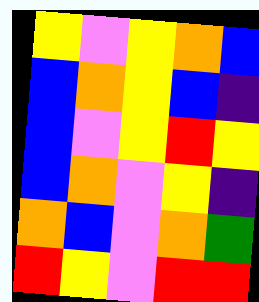[["yellow", "violet", "yellow", "orange", "blue"], ["blue", "orange", "yellow", "blue", "indigo"], ["blue", "violet", "yellow", "red", "yellow"], ["blue", "orange", "violet", "yellow", "indigo"], ["orange", "blue", "violet", "orange", "green"], ["red", "yellow", "violet", "red", "red"]]